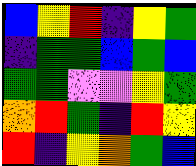[["blue", "yellow", "red", "indigo", "yellow", "green"], ["indigo", "green", "green", "blue", "green", "blue"], ["green", "green", "violet", "violet", "yellow", "green"], ["orange", "red", "green", "indigo", "red", "yellow"], ["red", "indigo", "yellow", "orange", "green", "blue"]]